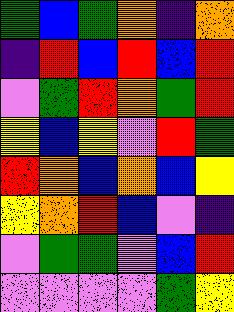[["green", "blue", "green", "orange", "indigo", "orange"], ["indigo", "red", "blue", "red", "blue", "red"], ["violet", "green", "red", "orange", "green", "red"], ["yellow", "blue", "yellow", "violet", "red", "green"], ["red", "orange", "blue", "orange", "blue", "yellow"], ["yellow", "orange", "red", "blue", "violet", "indigo"], ["violet", "green", "green", "violet", "blue", "red"], ["violet", "violet", "violet", "violet", "green", "yellow"]]